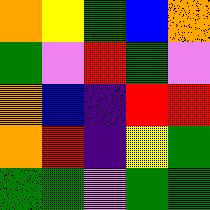[["orange", "yellow", "green", "blue", "orange"], ["green", "violet", "red", "green", "violet"], ["orange", "blue", "indigo", "red", "red"], ["orange", "red", "indigo", "yellow", "green"], ["green", "green", "violet", "green", "green"]]